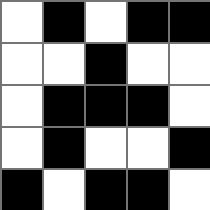[["white", "black", "white", "black", "black"], ["white", "white", "black", "white", "white"], ["white", "black", "black", "black", "white"], ["white", "black", "white", "white", "black"], ["black", "white", "black", "black", "white"]]